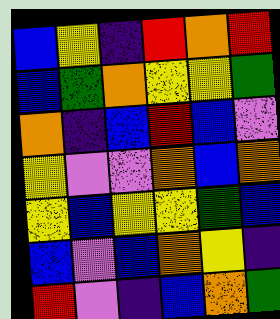[["blue", "yellow", "indigo", "red", "orange", "red"], ["blue", "green", "orange", "yellow", "yellow", "green"], ["orange", "indigo", "blue", "red", "blue", "violet"], ["yellow", "violet", "violet", "orange", "blue", "orange"], ["yellow", "blue", "yellow", "yellow", "green", "blue"], ["blue", "violet", "blue", "orange", "yellow", "indigo"], ["red", "violet", "indigo", "blue", "orange", "green"]]